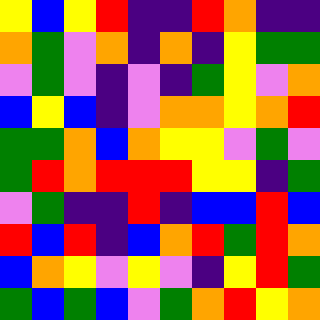[["yellow", "blue", "yellow", "red", "indigo", "indigo", "red", "orange", "indigo", "indigo"], ["orange", "green", "violet", "orange", "indigo", "orange", "indigo", "yellow", "green", "green"], ["violet", "green", "violet", "indigo", "violet", "indigo", "green", "yellow", "violet", "orange"], ["blue", "yellow", "blue", "indigo", "violet", "orange", "orange", "yellow", "orange", "red"], ["green", "green", "orange", "blue", "orange", "yellow", "yellow", "violet", "green", "violet"], ["green", "red", "orange", "red", "red", "red", "yellow", "yellow", "indigo", "green"], ["violet", "green", "indigo", "indigo", "red", "indigo", "blue", "blue", "red", "blue"], ["red", "blue", "red", "indigo", "blue", "orange", "red", "green", "red", "orange"], ["blue", "orange", "yellow", "violet", "yellow", "violet", "indigo", "yellow", "red", "green"], ["green", "blue", "green", "blue", "violet", "green", "orange", "red", "yellow", "orange"]]